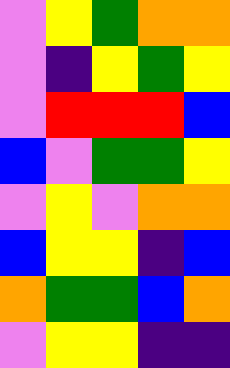[["violet", "yellow", "green", "orange", "orange"], ["violet", "indigo", "yellow", "green", "yellow"], ["violet", "red", "red", "red", "blue"], ["blue", "violet", "green", "green", "yellow"], ["violet", "yellow", "violet", "orange", "orange"], ["blue", "yellow", "yellow", "indigo", "blue"], ["orange", "green", "green", "blue", "orange"], ["violet", "yellow", "yellow", "indigo", "indigo"]]